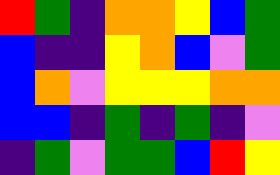[["red", "green", "indigo", "orange", "orange", "yellow", "blue", "green"], ["blue", "indigo", "indigo", "yellow", "orange", "blue", "violet", "green"], ["blue", "orange", "violet", "yellow", "yellow", "yellow", "orange", "orange"], ["blue", "blue", "indigo", "green", "indigo", "green", "indigo", "violet"], ["indigo", "green", "violet", "green", "green", "blue", "red", "yellow"]]